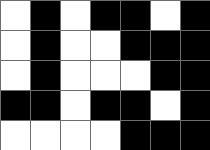[["white", "black", "white", "black", "black", "white", "black"], ["white", "black", "white", "white", "black", "black", "black"], ["white", "black", "white", "white", "white", "black", "black"], ["black", "black", "white", "black", "black", "white", "black"], ["white", "white", "white", "white", "black", "black", "black"]]